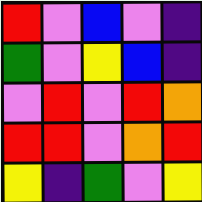[["red", "violet", "blue", "violet", "indigo"], ["green", "violet", "yellow", "blue", "indigo"], ["violet", "red", "violet", "red", "orange"], ["red", "red", "violet", "orange", "red"], ["yellow", "indigo", "green", "violet", "yellow"]]